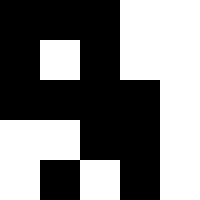[["black", "black", "black", "white", "white"], ["black", "white", "black", "white", "white"], ["black", "black", "black", "black", "white"], ["white", "white", "black", "black", "white"], ["white", "black", "white", "black", "white"]]